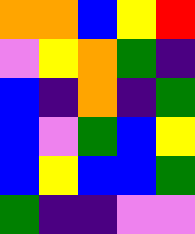[["orange", "orange", "blue", "yellow", "red"], ["violet", "yellow", "orange", "green", "indigo"], ["blue", "indigo", "orange", "indigo", "green"], ["blue", "violet", "green", "blue", "yellow"], ["blue", "yellow", "blue", "blue", "green"], ["green", "indigo", "indigo", "violet", "violet"]]